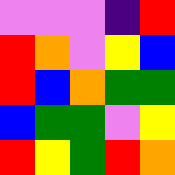[["violet", "violet", "violet", "indigo", "red"], ["red", "orange", "violet", "yellow", "blue"], ["red", "blue", "orange", "green", "green"], ["blue", "green", "green", "violet", "yellow"], ["red", "yellow", "green", "red", "orange"]]